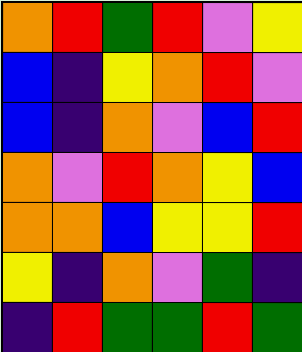[["orange", "red", "green", "red", "violet", "yellow"], ["blue", "indigo", "yellow", "orange", "red", "violet"], ["blue", "indigo", "orange", "violet", "blue", "red"], ["orange", "violet", "red", "orange", "yellow", "blue"], ["orange", "orange", "blue", "yellow", "yellow", "red"], ["yellow", "indigo", "orange", "violet", "green", "indigo"], ["indigo", "red", "green", "green", "red", "green"]]